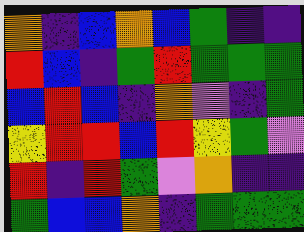[["orange", "indigo", "blue", "orange", "blue", "green", "indigo", "indigo"], ["red", "blue", "indigo", "green", "red", "green", "green", "green"], ["blue", "red", "blue", "indigo", "orange", "violet", "indigo", "green"], ["yellow", "red", "red", "blue", "red", "yellow", "green", "violet"], ["red", "indigo", "red", "green", "violet", "orange", "indigo", "indigo"], ["green", "blue", "blue", "orange", "indigo", "green", "green", "green"]]